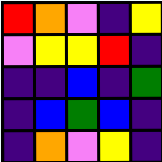[["red", "orange", "violet", "indigo", "yellow"], ["violet", "yellow", "yellow", "red", "indigo"], ["indigo", "indigo", "blue", "indigo", "green"], ["indigo", "blue", "green", "blue", "indigo"], ["indigo", "orange", "violet", "yellow", "indigo"]]